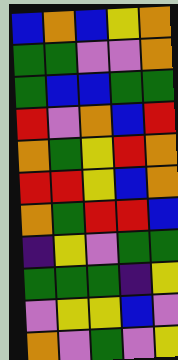[["blue", "orange", "blue", "yellow", "orange"], ["green", "green", "violet", "violet", "orange"], ["green", "blue", "blue", "green", "green"], ["red", "violet", "orange", "blue", "red"], ["orange", "green", "yellow", "red", "orange"], ["red", "red", "yellow", "blue", "orange"], ["orange", "green", "red", "red", "blue"], ["indigo", "yellow", "violet", "green", "green"], ["green", "green", "green", "indigo", "yellow"], ["violet", "yellow", "yellow", "blue", "violet"], ["orange", "violet", "green", "violet", "yellow"]]